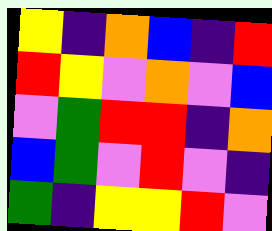[["yellow", "indigo", "orange", "blue", "indigo", "red"], ["red", "yellow", "violet", "orange", "violet", "blue"], ["violet", "green", "red", "red", "indigo", "orange"], ["blue", "green", "violet", "red", "violet", "indigo"], ["green", "indigo", "yellow", "yellow", "red", "violet"]]